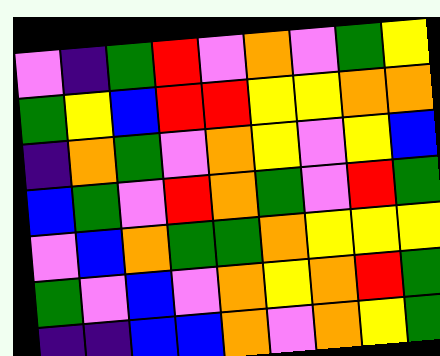[["violet", "indigo", "green", "red", "violet", "orange", "violet", "green", "yellow"], ["green", "yellow", "blue", "red", "red", "yellow", "yellow", "orange", "orange"], ["indigo", "orange", "green", "violet", "orange", "yellow", "violet", "yellow", "blue"], ["blue", "green", "violet", "red", "orange", "green", "violet", "red", "green"], ["violet", "blue", "orange", "green", "green", "orange", "yellow", "yellow", "yellow"], ["green", "violet", "blue", "violet", "orange", "yellow", "orange", "red", "green"], ["indigo", "indigo", "blue", "blue", "orange", "violet", "orange", "yellow", "green"]]